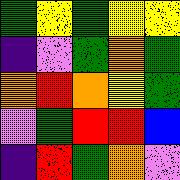[["green", "yellow", "green", "yellow", "yellow"], ["indigo", "violet", "green", "orange", "green"], ["orange", "red", "orange", "yellow", "green"], ["violet", "green", "red", "red", "blue"], ["indigo", "red", "green", "orange", "violet"]]